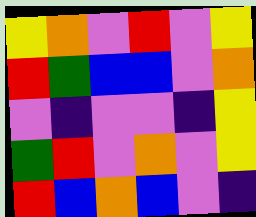[["yellow", "orange", "violet", "red", "violet", "yellow"], ["red", "green", "blue", "blue", "violet", "orange"], ["violet", "indigo", "violet", "violet", "indigo", "yellow"], ["green", "red", "violet", "orange", "violet", "yellow"], ["red", "blue", "orange", "blue", "violet", "indigo"]]